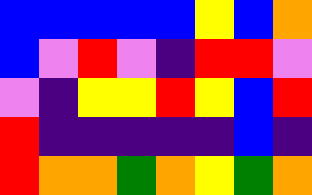[["blue", "blue", "blue", "blue", "blue", "yellow", "blue", "orange"], ["blue", "violet", "red", "violet", "indigo", "red", "red", "violet"], ["violet", "indigo", "yellow", "yellow", "red", "yellow", "blue", "red"], ["red", "indigo", "indigo", "indigo", "indigo", "indigo", "blue", "indigo"], ["red", "orange", "orange", "green", "orange", "yellow", "green", "orange"]]